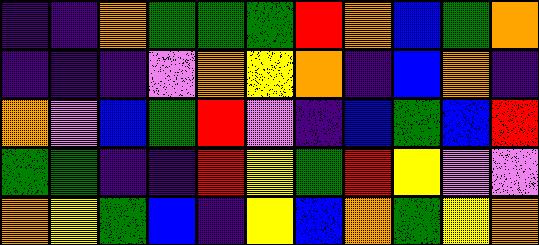[["indigo", "indigo", "orange", "green", "green", "green", "red", "orange", "blue", "green", "orange"], ["indigo", "indigo", "indigo", "violet", "orange", "yellow", "orange", "indigo", "blue", "orange", "indigo"], ["orange", "violet", "blue", "green", "red", "violet", "indigo", "blue", "green", "blue", "red"], ["green", "green", "indigo", "indigo", "red", "yellow", "green", "red", "yellow", "violet", "violet"], ["orange", "yellow", "green", "blue", "indigo", "yellow", "blue", "orange", "green", "yellow", "orange"]]